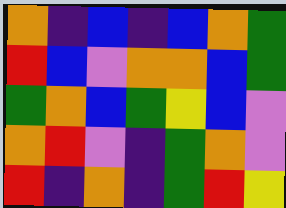[["orange", "indigo", "blue", "indigo", "blue", "orange", "green"], ["red", "blue", "violet", "orange", "orange", "blue", "green"], ["green", "orange", "blue", "green", "yellow", "blue", "violet"], ["orange", "red", "violet", "indigo", "green", "orange", "violet"], ["red", "indigo", "orange", "indigo", "green", "red", "yellow"]]